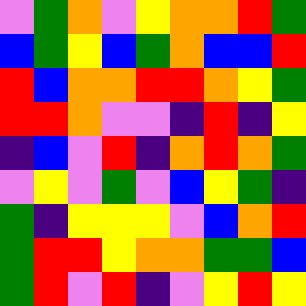[["violet", "green", "orange", "violet", "yellow", "orange", "orange", "red", "green"], ["blue", "green", "yellow", "blue", "green", "orange", "blue", "blue", "red"], ["red", "blue", "orange", "orange", "red", "red", "orange", "yellow", "green"], ["red", "red", "orange", "violet", "violet", "indigo", "red", "indigo", "yellow"], ["indigo", "blue", "violet", "red", "indigo", "orange", "red", "orange", "green"], ["violet", "yellow", "violet", "green", "violet", "blue", "yellow", "green", "indigo"], ["green", "indigo", "yellow", "yellow", "yellow", "violet", "blue", "orange", "red"], ["green", "red", "red", "yellow", "orange", "orange", "green", "green", "blue"], ["green", "red", "violet", "red", "indigo", "violet", "yellow", "red", "yellow"]]